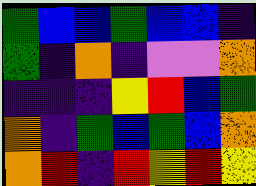[["green", "blue", "blue", "green", "blue", "blue", "indigo"], ["green", "indigo", "orange", "indigo", "violet", "violet", "orange"], ["indigo", "indigo", "indigo", "yellow", "red", "blue", "green"], ["orange", "indigo", "green", "blue", "green", "blue", "orange"], ["orange", "red", "indigo", "red", "yellow", "red", "yellow"]]